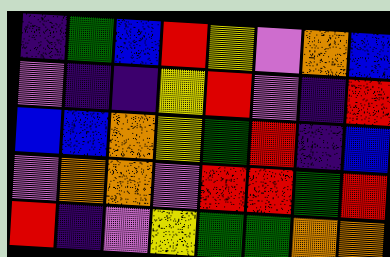[["indigo", "green", "blue", "red", "yellow", "violet", "orange", "blue"], ["violet", "indigo", "indigo", "yellow", "red", "violet", "indigo", "red"], ["blue", "blue", "orange", "yellow", "green", "red", "indigo", "blue"], ["violet", "orange", "orange", "violet", "red", "red", "green", "red"], ["red", "indigo", "violet", "yellow", "green", "green", "orange", "orange"]]